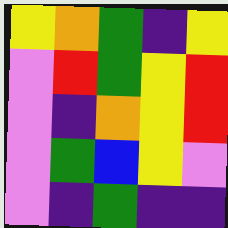[["yellow", "orange", "green", "indigo", "yellow"], ["violet", "red", "green", "yellow", "red"], ["violet", "indigo", "orange", "yellow", "red"], ["violet", "green", "blue", "yellow", "violet"], ["violet", "indigo", "green", "indigo", "indigo"]]